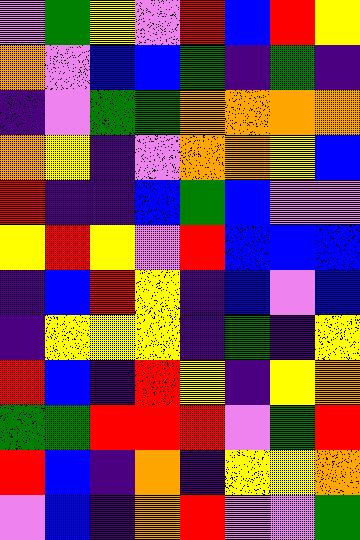[["violet", "green", "yellow", "violet", "red", "blue", "red", "yellow"], ["orange", "violet", "blue", "blue", "green", "indigo", "green", "indigo"], ["indigo", "violet", "green", "green", "orange", "orange", "orange", "orange"], ["orange", "yellow", "indigo", "violet", "orange", "orange", "yellow", "blue"], ["red", "indigo", "indigo", "blue", "green", "blue", "violet", "violet"], ["yellow", "red", "yellow", "violet", "red", "blue", "blue", "blue"], ["indigo", "blue", "red", "yellow", "indigo", "blue", "violet", "blue"], ["indigo", "yellow", "yellow", "yellow", "indigo", "green", "indigo", "yellow"], ["red", "blue", "indigo", "red", "yellow", "indigo", "yellow", "orange"], ["green", "green", "red", "red", "red", "violet", "green", "red"], ["red", "blue", "indigo", "orange", "indigo", "yellow", "yellow", "orange"], ["violet", "blue", "indigo", "orange", "red", "violet", "violet", "green"]]